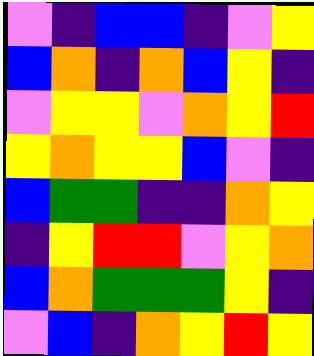[["violet", "indigo", "blue", "blue", "indigo", "violet", "yellow"], ["blue", "orange", "indigo", "orange", "blue", "yellow", "indigo"], ["violet", "yellow", "yellow", "violet", "orange", "yellow", "red"], ["yellow", "orange", "yellow", "yellow", "blue", "violet", "indigo"], ["blue", "green", "green", "indigo", "indigo", "orange", "yellow"], ["indigo", "yellow", "red", "red", "violet", "yellow", "orange"], ["blue", "orange", "green", "green", "green", "yellow", "indigo"], ["violet", "blue", "indigo", "orange", "yellow", "red", "yellow"]]